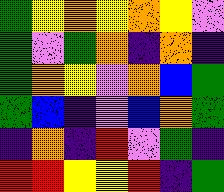[["green", "yellow", "orange", "yellow", "orange", "yellow", "violet"], ["green", "violet", "green", "orange", "indigo", "orange", "indigo"], ["green", "orange", "yellow", "violet", "orange", "blue", "green"], ["green", "blue", "indigo", "violet", "blue", "orange", "green"], ["indigo", "orange", "indigo", "red", "violet", "green", "indigo"], ["red", "red", "yellow", "yellow", "red", "indigo", "green"]]